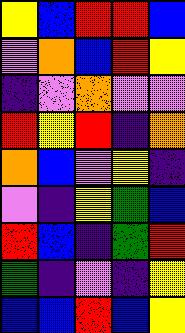[["yellow", "blue", "red", "red", "blue"], ["violet", "orange", "blue", "red", "yellow"], ["indigo", "violet", "orange", "violet", "violet"], ["red", "yellow", "red", "indigo", "orange"], ["orange", "blue", "violet", "yellow", "indigo"], ["violet", "indigo", "yellow", "green", "blue"], ["red", "blue", "indigo", "green", "red"], ["green", "indigo", "violet", "indigo", "yellow"], ["blue", "blue", "red", "blue", "yellow"]]